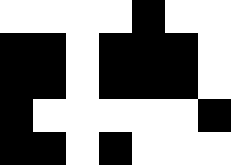[["white", "white", "white", "white", "black", "white", "white"], ["black", "black", "white", "black", "black", "black", "white"], ["black", "black", "white", "black", "black", "black", "white"], ["black", "white", "white", "white", "white", "white", "black"], ["black", "black", "white", "black", "white", "white", "white"]]